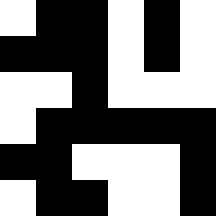[["white", "black", "black", "white", "black", "white"], ["black", "black", "black", "white", "black", "white"], ["white", "white", "black", "white", "white", "white"], ["white", "black", "black", "black", "black", "black"], ["black", "black", "white", "white", "white", "black"], ["white", "black", "black", "white", "white", "black"]]